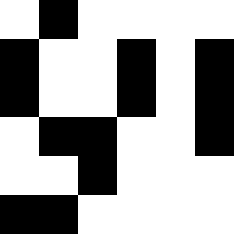[["white", "black", "white", "white", "white", "white"], ["black", "white", "white", "black", "white", "black"], ["black", "white", "white", "black", "white", "black"], ["white", "black", "black", "white", "white", "black"], ["white", "white", "black", "white", "white", "white"], ["black", "black", "white", "white", "white", "white"]]